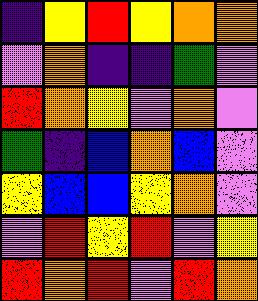[["indigo", "yellow", "red", "yellow", "orange", "orange"], ["violet", "orange", "indigo", "indigo", "green", "violet"], ["red", "orange", "yellow", "violet", "orange", "violet"], ["green", "indigo", "blue", "orange", "blue", "violet"], ["yellow", "blue", "blue", "yellow", "orange", "violet"], ["violet", "red", "yellow", "red", "violet", "yellow"], ["red", "orange", "red", "violet", "red", "orange"]]